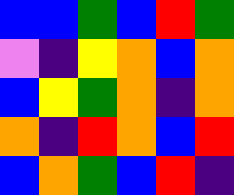[["blue", "blue", "green", "blue", "red", "green"], ["violet", "indigo", "yellow", "orange", "blue", "orange"], ["blue", "yellow", "green", "orange", "indigo", "orange"], ["orange", "indigo", "red", "orange", "blue", "red"], ["blue", "orange", "green", "blue", "red", "indigo"]]